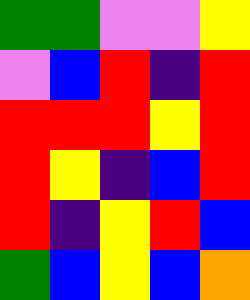[["green", "green", "violet", "violet", "yellow"], ["violet", "blue", "red", "indigo", "red"], ["red", "red", "red", "yellow", "red"], ["red", "yellow", "indigo", "blue", "red"], ["red", "indigo", "yellow", "red", "blue"], ["green", "blue", "yellow", "blue", "orange"]]